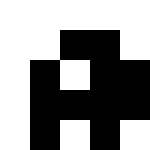[["white", "white", "white", "white", "white"], ["white", "white", "black", "black", "white"], ["white", "black", "white", "black", "black"], ["white", "black", "black", "black", "black"], ["white", "black", "white", "black", "white"]]